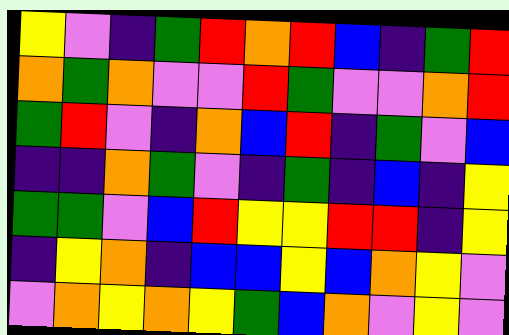[["yellow", "violet", "indigo", "green", "red", "orange", "red", "blue", "indigo", "green", "red"], ["orange", "green", "orange", "violet", "violet", "red", "green", "violet", "violet", "orange", "red"], ["green", "red", "violet", "indigo", "orange", "blue", "red", "indigo", "green", "violet", "blue"], ["indigo", "indigo", "orange", "green", "violet", "indigo", "green", "indigo", "blue", "indigo", "yellow"], ["green", "green", "violet", "blue", "red", "yellow", "yellow", "red", "red", "indigo", "yellow"], ["indigo", "yellow", "orange", "indigo", "blue", "blue", "yellow", "blue", "orange", "yellow", "violet"], ["violet", "orange", "yellow", "orange", "yellow", "green", "blue", "orange", "violet", "yellow", "violet"]]